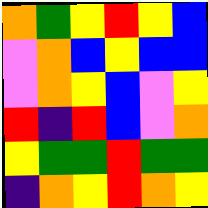[["orange", "green", "yellow", "red", "yellow", "blue"], ["violet", "orange", "blue", "yellow", "blue", "blue"], ["violet", "orange", "yellow", "blue", "violet", "yellow"], ["red", "indigo", "red", "blue", "violet", "orange"], ["yellow", "green", "green", "red", "green", "green"], ["indigo", "orange", "yellow", "red", "orange", "yellow"]]